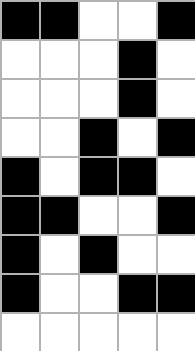[["black", "black", "white", "white", "black"], ["white", "white", "white", "black", "white"], ["white", "white", "white", "black", "white"], ["white", "white", "black", "white", "black"], ["black", "white", "black", "black", "white"], ["black", "black", "white", "white", "black"], ["black", "white", "black", "white", "white"], ["black", "white", "white", "black", "black"], ["white", "white", "white", "white", "white"]]